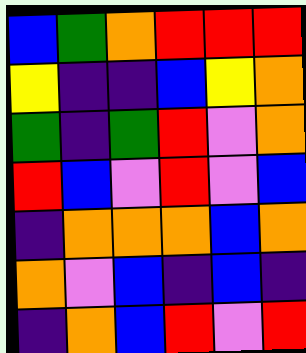[["blue", "green", "orange", "red", "red", "red"], ["yellow", "indigo", "indigo", "blue", "yellow", "orange"], ["green", "indigo", "green", "red", "violet", "orange"], ["red", "blue", "violet", "red", "violet", "blue"], ["indigo", "orange", "orange", "orange", "blue", "orange"], ["orange", "violet", "blue", "indigo", "blue", "indigo"], ["indigo", "orange", "blue", "red", "violet", "red"]]